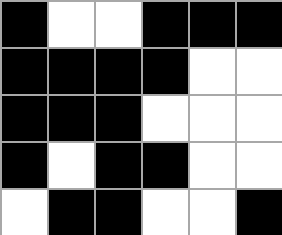[["black", "white", "white", "black", "black", "black"], ["black", "black", "black", "black", "white", "white"], ["black", "black", "black", "white", "white", "white"], ["black", "white", "black", "black", "white", "white"], ["white", "black", "black", "white", "white", "black"]]